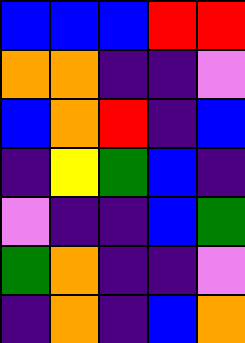[["blue", "blue", "blue", "red", "red"], ["orange", "orange", "indigo", "indigo", "violet"], ["blue", "orange", "red", "indigo", "blue"], ["indigo", "yellow", "green", "blue", "indigo"], ["violet", "indigo", "indigo", "blue", "green"], ["green", "orange", "indigo", "indigo", "violet"], ["indigo", "orange", "indigo", "blue", "orange"]]